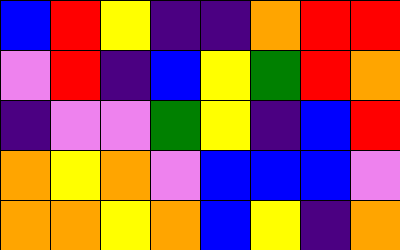[["blue", "red", "yellow", "indigo", "indigo", "orange", "red", "red"], ["violet", "red", "indigo", "blue", "yellow", "green", "red", "orange"], ["indigo", "violet", "violet", "green", "yellow", "indigo", "blue", "red"], ["orange", "yellow", "orange", "violet", "blue", "blue", "blue", "violet"], ["orange", "orange", "yellow", "orange", "blue", "yellow", "indigo", "orange"]]